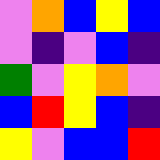[["violet", "orange", "blue", "yellow", "blue"], ["violet", "indigo", "violet", "blue", "indigo"], ["green", "violet", "yellow", "orange", "violet"], ["blue", "red", "yellow", "blue", "indigo"], ["yellow", "violet", "blue", "blue", "red"]]